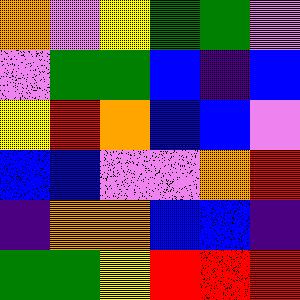[["orange", "violet", "yellow", "green", "green", "violet"], ["violet", "green", "green", "blue", "indigo", "blue"], ["yellow", "red", "orange", "blue", "blue", "violet"], ["blue", "blue", "violet", "violet", "orange", "red"], ["indigo", "orange", "orange", "blue", "blue", "indigo"], ["green", "green", "yellow", "red", "red", "red"]]